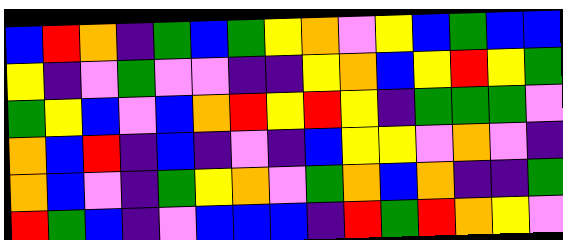[["blue", "red", "orange", "indigo", "green", "blue", "green", "yellow", "orange", "violet", "yellow", "blue", "green", "blue", "blue"], ["yellow", "indigo", "violet", "green", "violet", "violet", "indigo", "indigo", "yellow", "orange", "blue", "yellow", "red", "yellow", "green"], ["green", "yellow", "blue", "violet", "blue", "orange", "red", "yellow", "red", "yellow", "indigo", "green", "green", "green", "violet"], ["orange", "blue", "red", "indigo", "blue", "indigo", "violet", "indigo", "blue", "yellow", "yellow", "violet", "orange", "violet", "indigo"], ["orange", "blue", "violet", "indigo", "green", "yellow", "orange", "violet", "green", "orange", "blue", "orange", "indigo", "indigo", "green"], ["red", "green", "blue", "indigo", "violet", "blue", "blue", "blue", "indigo", "red", "green", "red", "orange", "yellow", "violet"]]